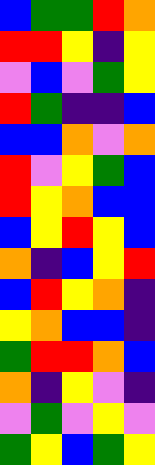[["blue", "green", "green", "red", "orange"], ["red", "red", "yellow", "indigo", "yellow"], ["violet", "blue", "violet", "green", "yellow"], ["red", "green", "indigo", "indigo", "blue"], ["blue", "blue", "orange", "violet", "orange"], ["red", "violet", "yellow", "green", "blue"], ["red", "yellow", "orange", "blue", "blue"], ["blue", "yellow", "red", "yellow", "blue"], ["orange", "indigo", "blue", "yellow", "red"], ["blue", "red", "yellow", "orange", "indigo"], ["yellow", "orange", "blue", "blue", "indigo"], ["green", "red", "red", "orange", "blue"], ["orange", "indigo", "yellow", "violet", "indigo"], ["violet", "green", "violet", "yellow", "violet"], ["green", "yellow", "blue", "green", "yellow"]]